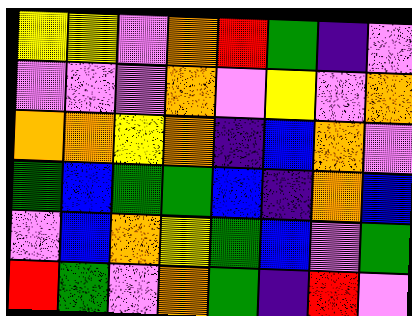[["yellow", "yellow", "violet", "orange", "red", "green", "indigo", "violet"], ["violet", "violet", "violet", "orange", "violet", "yellow", "violet", "orange"], ["orange", "orange", "yellow", "orange", "indigo", "blue", "orange", "violet"], ["green", "blue", "green", "green", "blue", "indigo", "orange", "blue"], ["violet", "blue", "orange", "yellow", "green", "blue", "violet", "green"], ["red", "green", "violet", "orange", "green", "indigo", "red", "violet"]]